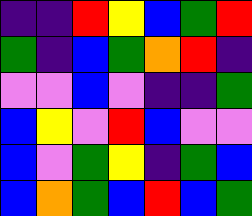[["indigo", "indigo", "red", "yellow", "blue", "green", "red"], ["green", "indigo", "blue", "green", "orange", "red", "indigo"], ["violet", "violet", "blue", "violet", "indigo", "indigo", "green"], ["blue", "yellow", "violet", "red", "blue", "violet", "violet"], ["blue", "violet", "green", "yellow", "indigo", "green", "blue"], ["blue", "orange", "green", "blue", "red", "blue", "green"]]